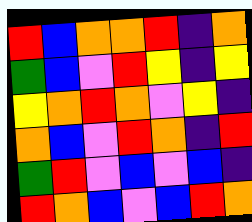[["red", "blue", "orange", "orange", "red", "indigo", "orange"], ["green", "blue", "violet", "red", "yellow", "indigo", "yellow"], ["yellow", "orange", "red", "orange", "violet", "yellow", "indigo"], ["orange", "blue", "violet", "red", "orange", "indigo", "red"], ["green", "red", "violet", "blue", "violet", "blue", "indigo"], ["red", "orange", "blue", "violet", "blue", "red", "orange"]]